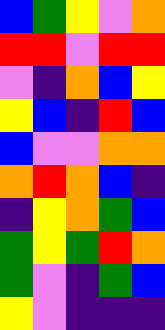[["blue", "green", "yellow", "violet", "orange"], ["red", "red", "violet", "red", "red"], ["violet", "indigo", "orange", "blue", "yellow"], ["yellow", "blue", "indigo", "red", "blue"], ["blue", "violet", "violet", "orange", "orange"], ["orange", "red", "orange", "blue", "indigo"], ["indigo", "yellow", "orange", "green", "blue"], ["green", "yellow", "green", "red", "orange"], ["green", "violet", "indigo", "green", "blue"], ["yellow", "violet", "indigo", "indigo", "indigo"]]